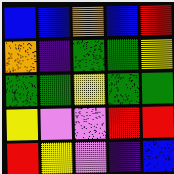[["blue", "blue", "orange", "blue", "red"], ["orange", "indigo", "green", "green", "yellow"], ["green", "green", "yellow", "green", "green"], ["yellow", "violet", "violet", "red", "red"], ["red", "yellow", "violet", "indigo", "blue"]]